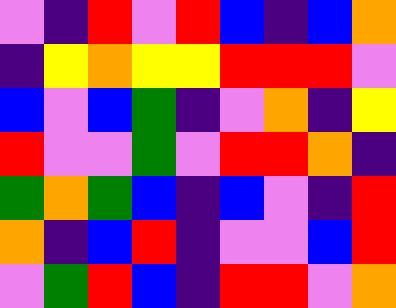[["violet", "indigo", "red", "violet", "red", "blue", "indigo", "blue", "orange"], ["indigo", "yellow", "orange", "yellow", "yellow", "red", "red", "red", "violet"], ["blue", "violet", "blue", "green", "indigo", "violet", "orange", "indigo", "yellow"], ["red", "violet", "violet", "green", "violet", "red", "red", "orange", "indigo"], ["green", "orange", "green", "blue", "indigo", "blue", "violet", "indigo", "red"], ["orange", "indigo", "blue", "red", "indigo", "violet", "violet", "blue", "red"], ["violet", "green", "red", "blue", "indigo", "red", "red", "violet", "orange"]]